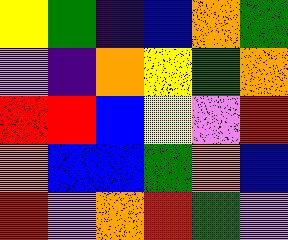[["yellow", "green", "indigo", "blue", "orange", "green"], ["violet", "indigo", "orange", "yellow", "green", "orange"], ["red", "red", "blue", "yellow", "violet", "red"], ["orange", "blue", "blue", "green", "orange", "blue"], ["red", "violet", "orange", "red", "green", "violet"]]